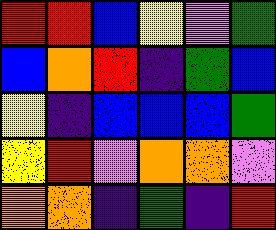[["red", "red", "blue", "yellow", "violet", "green"], ["blue", "orange", "red", "indigo", "green", "blue"], ["yellow", "indigo", "blue", "blue", "blue", "green"], ["yellow", "red", "violet", "orange", "orange", "violet"], ["orange", "orange", "indigo", "green", "indigo", "red"]]